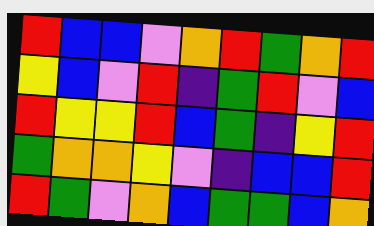[["red", "blue", "blue", "violet", "orange", "red", "green", "orange", "red"], ["yellow", "blue", "violet", "red", "indigo", "green", "red", "violet", "blue"], ["red", "yellow", "yellow", "red", "blue", "green", "indigo", "yellow", "red"], ["green", "orange", "orange", "yellow", "violet", "indigo", "blue", "blue", "red"], ["red", "green", "violet", "orange", "blue", "green", "green", "blue", "orange"]]